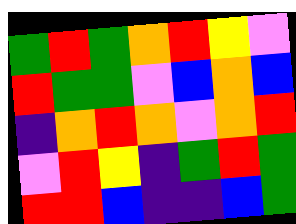[["green", "red", "green", "orange", "red", "yellow", "violet"], ["red", "green", "green", "violet", "blue", "orange", "blue"], ["indigo", "orange", "red", "orange", "violet", "orange", "red"], ["violet", "red", "yellow", "indigo", "green", "red", "green"], ["red", "red", "blue", "indigo", "indigo", "blue", "green"]]